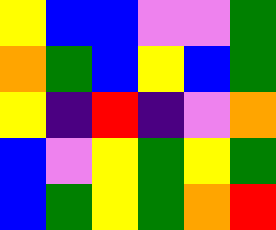[["yellow", "blue", "blue", "violet", "violet", "green"], ["orange", "green", "blue", "yellow", "blue", "green"], ["yellow", "indigo", "red", "indigo", "violet", "orange"], ["blue", "violet", "yellow", "green", "yellow", "green"], ["blue", "green", "yellow", "green", "orange", "red"]]